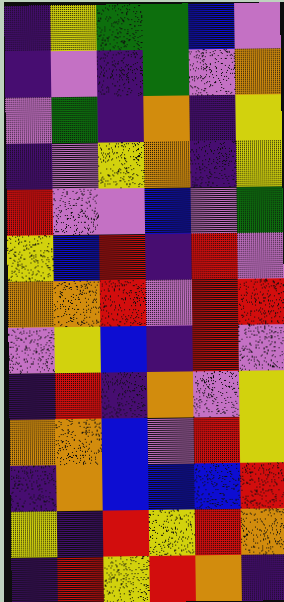[["indigo", "yellow", "green", "green", "blue", "violet"], ["indigo", "violet", "indigo", "green", "violet", "orange"], ["violet", "green", "indigo", "orange", "indigo", "yellow"], ["indigo", "violet", "yellow", "orange", "indigo", "yellow"], ["red", "violet", "violet", "blue", "violet", "green"], ["yellow", "blue", "red", "indigo", "red", "violet"], ["orange", "orange", "red", "violet", "red", "red"], ["violet", "yellow", "blue", "indigo", "red", "violet"], ["indigo", "red", "indigo", "orange", "violet", "yellow"], ["orange", "orange", "blue", "violet", "red", "yellow"], ["indigo", "orange", "blue", "blue", "blue", "red"], ["yellow", "indigo", "red", "yellow", "red", "orange"], ["indigo", "red", "yellow", "red", "orange", "indigo"]]